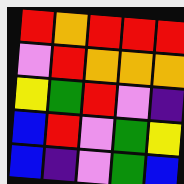[["red", "orange", "red", "red", "red"], ["violet", "red", "orange", "orange", "orange"], ["yellow", "green", "red", "violet", "indigo"], ["blue", "red", "violet", "green", "yellow"], ["blue", "indigo", "violet", "green", "blue"]]